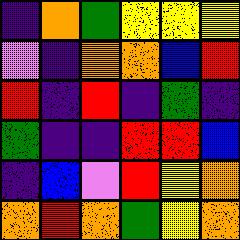[["indigo", "orange", "green", "yellow", "yellow", "yellow"], ["violet", "indigo", "orange", "orange", "blue", "red"], ["red", "indigo", "red", "indigo", "green", "indigo"], ["green", "indigo", "indigo", "red", "red", "blue"], ["indigo", "blue", "violet", "red", "yellow", "orange"], ["orange", "red", "orange", "green", "yellow", "orange"]]